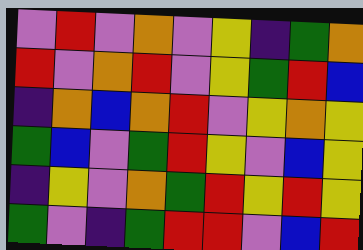[["violet", "red", "violet", "orange", "violet", "yellow", "indigo", "green", "orange"], ["red", "violet", "orange", "red", "violet", "yellow", "green", "red", "blue"], ["indigo", "orange", "blue", "orange", "red", "violet", "yellow", "orange", "yellow"], ["green", "blue", "violet", "green", "red", "yellow", "violet", "blue", "yellow"], ["indigo", "yellow", "violet", "orange", "green", "red", "yellow", "red", "yellow"], ["green", "violet", "indigo", "green", "red", "red", "violet", "blue", "red"]]